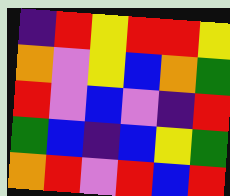[["indigo", "red", "yellow", "red", "red", "yellow"], ["orange", "violet", "yellow", "blue", "orange", "green"], ["red", "violet", "blue", "violet", "indigo", "red"], ["green", "blue", "indigo", "blue", "yellow", "green"], ["orange", "red", "violet", "red", "blue", "red"]]